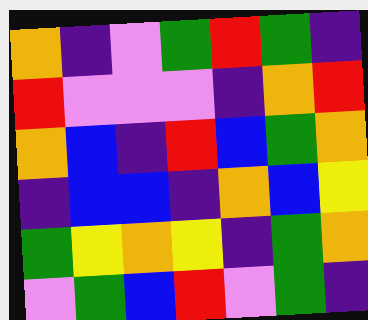[["orange", "indigo", "violet", "green", "red", "green", "indigo"], ["red", "violet", "violet", "violet", "indigo", "orange", "red"], ["orange", "blue", "indigo", "red", "blue", "green", "orange"], ["indigo", "blue", "blue", "indigo", "orange", "blue", "yellow"], ["green", "yellow", "orange", "yellow", "indigo", "green", "orange"], ["violet", "green", "blue", "red", "violet", "green", "indigo"]]